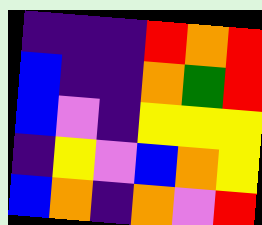[["indigo", "indigo", "indigo", "red", "orange", "red"], ["blue", "indigo", "indigo", "orange", "green", "red"], ["blue", "violet", "indigo", "yellow", "yellow", "yellow"], ["indigo", "yellow", "violet", "blue", "orange", "yellow"], ["blue", "orange", "indigo", "orange", "violet", "red"]]